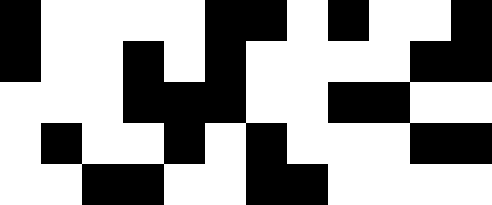[["black", "white", "white", "white", "white", "black", "black", "white", "black", "white", "white", "black"], ["black", "white", "white", "black", "white", "black", "white", "white", "white", "white", "black", "black"], ["white", "white", "white", "black", "black", "black", "white", "white", "black", "black", "white", "white"], ["white", "black", "white", "white", "black", "white", "black", "white", "white", "white", "black", "black"], ["white", "white", "black", "black", "white", "white", "black", "black", "white", "white", "white", "white"]]